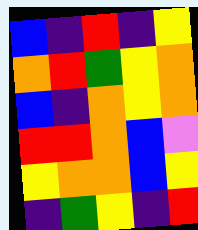[["blue", "indigo", "red", "indigo", "yellow"], ["orange", "red", "green", "yellow", "orange"], ["blue", "indigo", "orange", "yellow", "orange"], ["red", "red", "orange", "blue", "violet"], ["yellow", "orange", "orange", "blue", "yellow"], ["indigo", "green", "yellow", "indigo", "red"]]